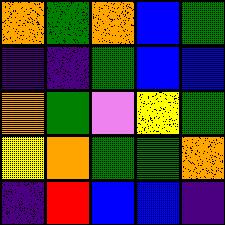[["orange", "green", "orange", "blue", "green"], ["indigo", "indigo", "green", "blue", "blue"], ["orange", "green", "violet", "yellow", "green"], ["yellow", "orange", "green", "green", "orange"], ["indigo", "red", "blue", "blue", "indigo"]]